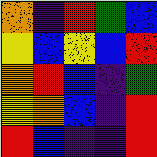[["orange", "indigo", "red", "green", "blue"], ["yellow", "blue", "yellow", "blue", "red"], ["orange", "red", "blue", "indigo", "green"], ["yellow", "orange", "blue", "indigo", "red"], ["red", "blue", "indigo", "indigo", "red"]]